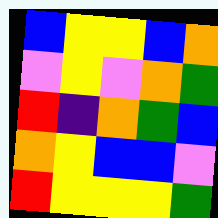[["blue", "yellow", "yellow", "blue", "orange"], ["violet", "yellow", "violet", "orange", "green"], ["red", "indigo", "orange", "green", "blue"], ["orange", "yellow", "blue", "blue", "violet"], ["red", "yellow", "yellow", "yellow", "green"]]